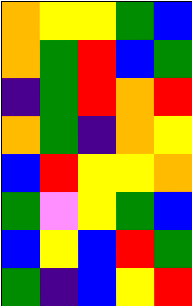[["orange", "yellow", "yellow", "green", "blue"], ["orange", "green", "red", "blue", "green"], ["indigo", "green", "red", "orange", "red"], ["orange", "green", "indigo", "orange", "yellow"], ["blue", "red", "yellow", "yellow", "orange"], ["green", "violet", "yellow", "green", "blue"], ["blue", "yellow", "blue", "red", "green"], ["green", "indigo", "blue", "yellow", "red"]]